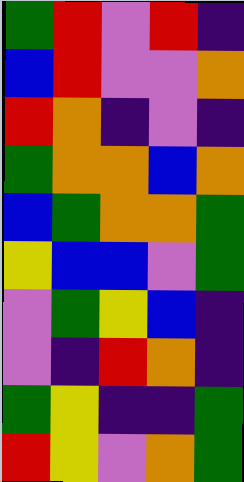[["green", "red", "violet", "red", "indigo"], ["blue", "red", "violet", "violet", "orange"], ["red", "orange", "indigo", "violet", "indigo"], ["green", "orange", "orange", "blue", "orange"], ["blue", "green", "orange", "orange", "green"], ["yellow", "blue", "blue", "violet", "green"], ["violet", "green", "yellow", "blue", "indigo"], ["violet", "indigo", "red", "orange", "indigo"], ["green", "yellow", "indigo", "indigo", "green"], ["red", "yellow", "violet", "orange", "green"]]